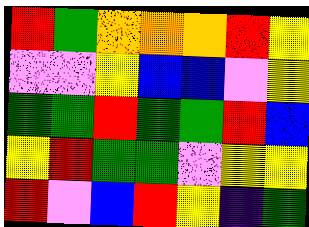[["red", "green", "orange", "orange", "orange", "red", "yellow"], ["violet", "violet", "yellow", "blue", "blue", "violet", "yellow"], ["green", "green", "red", "green", "green", "red", "blue"], ["yellow", "red", "green", "green", "violet", "yellow", "yellow"], ["red", "violet", "blue", "red", "yellow", "indigo", "green"]]